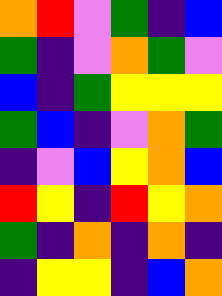[["orange", "red", "violet", "green", "indigo", "blue"], ["green", "indigo", "violet", "orange", "green", "violet"], ["blue", "indigo", "green", "yellow", "yellow", "yellow"], ["green", "blue", "indigo", "violet", "orange", "green"], ["indigo", "violet", "blue", "yellow", "orange", "blue"], ["red", "yellow", "indigo", "red", "yellow", "orange"], ["green", "indigo", "orange", "indigo", "orange", "indigo"], ["indigo", "yellow", "yellow", "indigo", "blue", "orange"]]